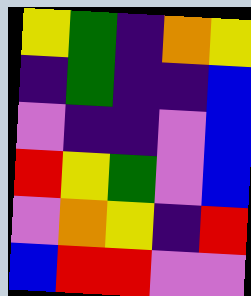[["yellow", "green", "indigo", "orange", "yellow"], ["indigo", "green", "indigo", "indigo", "blue"], ["violet", "indigo", "indigo", "violet", "blue"], ["red", "yellow", "green", "violet", "blue"], ["violet", "orange", "yellow", "indigo", "red"], ["blue", "red", "red", "violet", "violet"]]